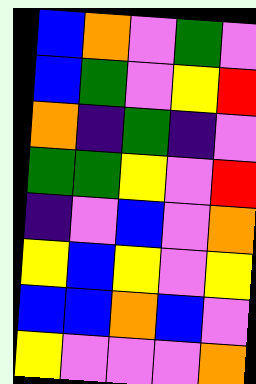[["blue", "orange", "violet", "green", "violet"], ["blue", "green", "violet", "yellow", "red"], ["orange", "indigo", "green", "indigo", "violet"], ["green", "green", "yellow", "violet", "red"], ["indigo", "violet", "blue", "violet", "orange"], ["yellow", "blue", "yellow", "violet", "yellow"], ["blue", "blue", "orange", "blue", "violet"], ["yellow", "violet", "violet", "violet", "orange"]]